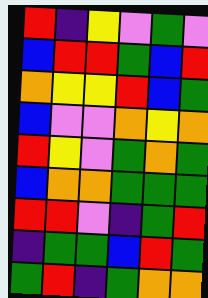[["red", "indigo", "yellow", "violet", "green", "violet"], ["blue", "red", "red", "green", "blue", "red"], ["orange", "yellow", "yellow", "red", "blue", "green"], ["blue", "violet", "violet", "orange", "yellow", "orange"], ["red", "yellow", "violet", "green", "orange", "green"], ["blue", "orange", "orange", "green", "green", "green"], ["red", "red", "violet", "indigo", "green", "red"], ["indigo", "green", "green", "blue", "red", "green"], ["green", "red", "indigo", "green", "orange", "orange"]]